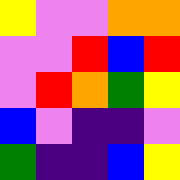[["yellow", "violet", "violet", "orange", "orange"], ["violet", "violet", "red", "blue", "red"], ["violet", "red", "orange", "green", "yellow"], ["blue", "violet", "indigo", "indigo", "violet"], ["green", "indigo", "indigo", "blue", "yellow"]]